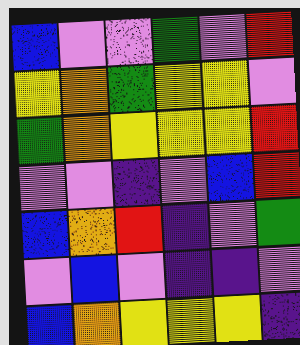[["blue", "violet", "violet", "green", "violet", "red"], ["yellow", "orange", "green", "yellow", "yellow", "violet"], ["green", "orange", "yellow", "yellow", "yellow", "red"], ["violet", "violet", "indigo", "violet", "blue", "red"], ["blue", "orange", "red", "indigo", "violet", "green"], ["violet", "blue", "violet", "indigo", "indigo", "violet"], ["blue", "orange", "yellow", "yellow", "yellow", "indigo"]]